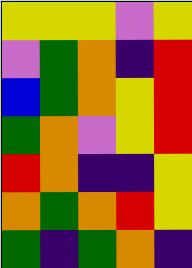[["yellow", "yellow", "yellow", "violet", "yellow"], ["violet", "green", "orange", "indigo", "red"], ["blue", "green", "orange", "yellow", "red"], ["green", "orange", "violet", "yellow", "red"], ["red", "orange", "indigo", "indigo", "yellow"], ["orange", "green", "orange", "red", "yellow"], ["green", "indigo", "green", "orange", "indigo"]]